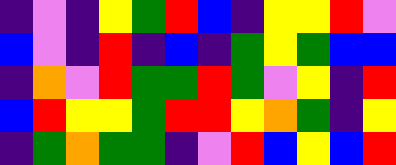[["indigo", "violet", "indigo", "yellow", "green", "red", "blue", "indigo", "yellow", "yellow", "red", "violet"], ["blue", "violet", "indigo", "red", "indigo", "blue", "indigo", "green", "yellow", "green", "blue", "blue"], ["indigo", "orange", "violet", "red", "green", "green", "red", "green", "violet", "yellow", "indigo", "red"], ["blue", "red", "yellow", "yellow", "green", "red", "red", "yellow", "orange", "green", "indigo", "yellow"], ["indigo", "green", "orange", "green", "green", "indigo", "violet", "red", "blue", "yellow", "blue", "red"]]